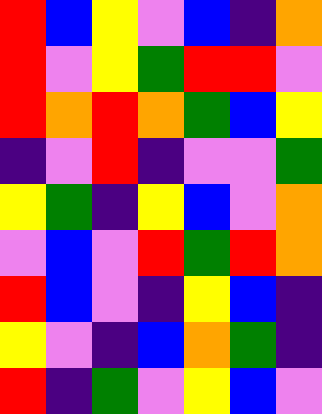[["red", "blue", "yellow", "violet", "blue", "indigo", "orange"], ["red", "violet", "yellow", "green", "red", "red", "violet"], ["red", "orange", "red", "orange", "green", "blue", "yellow"], ["indigo", "violet", "red", "indigo", "violet", "violet", "green"], ["yellow", "green", "indigo", "yellow", "blue", "violet", "orange"], ["violet", "blue", "violet", "red", "green", "red", "orange"], ["red", "blue", "violet", "indigo", "yellow", "blue", "indigo"], ["yellow", "violet", "indigo", "blue", "orange", "green", "indigo"], ["red", "indigo", "green", "violet", "yellow", "blue", "violet"]]